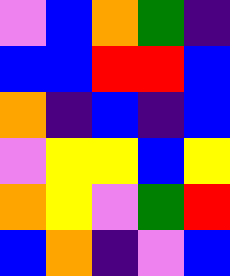[["violet", "blue", "orange", "green", "indigo"], ["blue", "blue", "red", "red", "blue"], ["orange", "indigo", "blue", "indigo", "blue"], ["violet", "yellow", "yellow", "blue", "yellow"], ["orange", "yellow", "violet", "green", "red"], ["blue", "orange", "indigo", "violet", "blue"]]